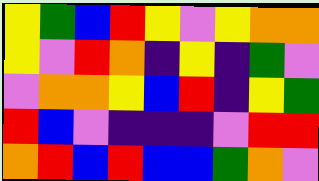[["yellow", "green", "blue", "red", "yellow", "violet", "yellow", "orange", "orange"], ["yellow", "violet", "red", "orange", "indigo", "yellow", "indigo", "green", "violet"], ["violet", "orange", "orange", "yellow", "blue", "red", "indigo", "yellow", "green"], ["red", "blue", "violet", "indigo", "indigo", "indigo", "violet", "red", "red"], ["orange", "red", "blue", "red", "blue", "blue", "green", "orange", "violet"]]